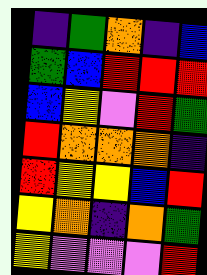[["indigo", "green", "orange", "indigo", "blue"], ["green", "blue", "red", "red", "red"], ["blue", "yellow", "violet", "red", "green"], ["red", "orange", "orange", "orange", "indigo"], ["red", "yellow", "yellow", "blue", "red"], ["yellow", "orange", "indigo", "orange", "green"], ["yellow", "violet", "violet", "violet", "red"]]